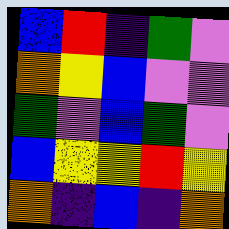[["blue", "red", "indigo", "green", "violet"], ["orange", "yellow", "blue", "violet", "violet"], ["green", "violet", "blue", "green", "violet"], ["blue", "yellow", "yellow", "red", "yellow"], ["orange", "indigo", "blue", "indigo", "orange"]]